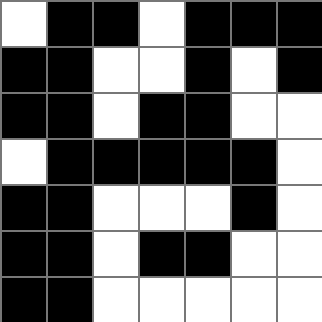[["white", "black", "black", "white", "black", "black", "black"], ["black", "black", "white", "white", "black", "white", "black"], ["black", "black", "white", "black", "black", "white", "white"], ["white", "black", "black", "black", "black", "black", "white"], ["black", "black", "white", "white", "white", "black", "white"], ["black", "black", "white", "black", "black", "white", "white"], ["black", "black", "white", "white", "white", "white", "white"]]